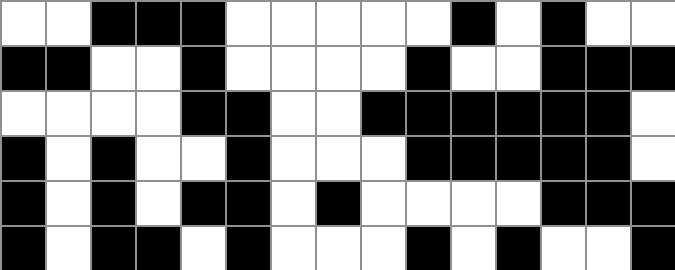[["white", "white", "black", "black", "black", "white", "white", "white", "white", "white", "black", "white", "black", "white", "white"], ["black", "black", "white", "white", "black", "white", "white", "white", "white", "black", "white", "white", "black", "black", "black"], ["white", "white", "white", "white", "black", "black", "white", "white", "black", "black", "black", "black", "black", "black", "white"], ["black", "white", "black", "white", "white", "black", "white", "white", "white", "black", "black", "black", "black", "black", "white"], ["black", "white", "black", "white", "black", "black", "white", "black", "white", "white", "white", "white", "black", "black", "black"], ["black", "white", "black", "black", "white", "black", "white", "white", "white", "black", "white", "black", "white", "white", "black"]]